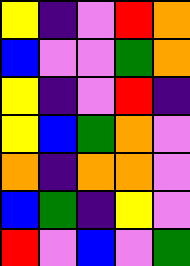[["yellow", "indigo", "violet", "red", "orange"], ["blue", "violet", "violet", "green", "orange"], ["yellow", "indigo", "violet", "red", "indigo"], ["yellow", "blue", "green", "orange", "violet"], ["orange", "indigo", "orange", "orange", "violet"], ["blue", "green", "indigo", "yellow", "violet"], ["red", "violet", "blue", "violet", "green"]]